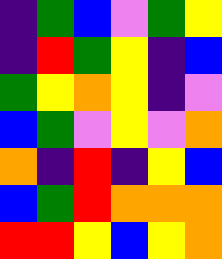[["indigo", "green", "blue", "violet", "green", "yellow"], ["indigo", "red", "green", "yellow", "indigo", "blue"], ["green", "yellow", "orange", "yellow", "indigo", "violet"], ["blue", "green", "violet", "yellow", "violet", "orange"], ["orange", "indigo", "red", "indigo", "yellow", "blue"], ["blue", "green", "red", "orange", "orange", "orange"], ["red", "red", "yellow", "blue", "yellow", "orange"]]